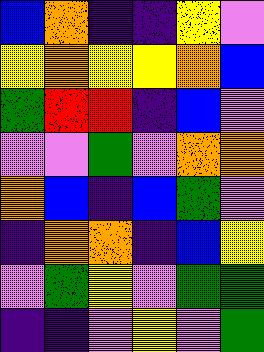[["blue", "orange", "indigo", "indigo", "yellow", "violet"], ["yellow", "orange", "yellow", "yellow", "orange", "blue"], ["green", "red", "red", "indigo", "blue", "violet"], ["violet", "violet", "green", "violet", "orange", "orange"], ["orange", "blue", "indigo", "blue", "green", "violet"], ["indigo", "orange", "orange", "indigo", "blue", "yellow"], ["violet", "green", "yellow", "violet", "green", "green"], ["indigo", "indigo", "violet", "yellow", "violet", "green"]]